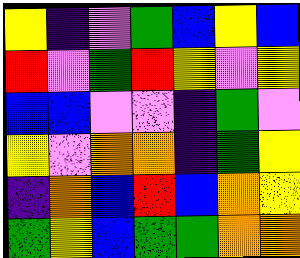[["yellow", "indigo", "violet", "green", "blue", "yellow", "blue"], ["red", "violet", "green", "red", "yellow", "violet", "yellow"], ["blue", "blue", "violet", "violet", "indigo", "green", "violet"], ["yellow", "violet", "orange", "orange", "indigo", "green", "yellow"], ["indigo", "orange", "blue", "red", "blue", "orange", "yellow"], ["green", "yellow", "blue", "green", "green", "orange", "orange"]]